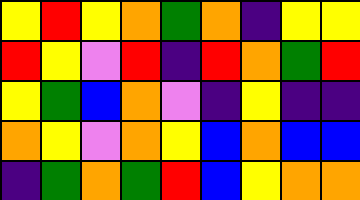[["yellow", "red", "yellow", "orange", "green", "orange", "indigo", "yellow", "yellow"], ["red", "yellow", "violet", "red", "indigo", "red", "orange", "green", "red"], ["yellow", "green", "blue", "orange", "violet", "indigo", "yellow", "indigo", "indigo"], ["orange", "yellow", "violet", "orange", "yellow", "blue", "orange", "blue", "blue"], ["indigo", "green", "orange", "green", "red", "blue", "yellow", "orange", "orange"]]